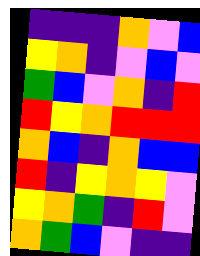[["indigo", "indigo", "indigo", "orange", "violet", "blue"], ["yellow", "orange", "indigo", "violet", "blue", "violet"], ["green", "blue", "violet", "orange", "indigo", "red"], ["red", "yellow", "orange", "red", "red", "red"], ["orange", "blue", "indigo", "orange", "blue", "blue"], ["red", "indigo", "yellow", "orange", "yellow", "violet"], ["yellow", "orange", "green", "indigo", "red", "violet"], ["orange", "green", "blue", "violet", "indigo", "indigo"]]